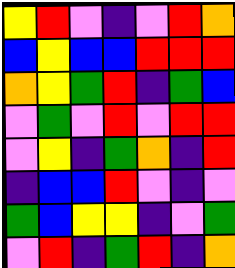[["yellow", "red", "violet", "indigo", "violet", "red", "orange"], ["blue", "yellow", "blue", "blue", "red", "red", "red"], ["orange", "yellow", "green", "red", "indigo", "green", "blue"], ["violet", "green", "violet", "red", "violet", "red", "red"], ["violet", "yellow", "indigo", "green", "orange", "indigo", "red"], ["indigo", "blue", "blue", "red", "violet", "indigo", "violet"], ["green", "blue", "yellow", "yellow", "indigo", "violet", "green"], ["violet", "red", "indigo", "green", "red", "indigo", "orange"]]